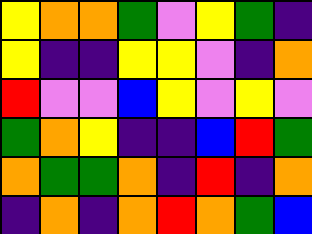[["yellow", "orange", "orange", "green", "violet", "yellow", "green", "indigo"], ["yellow", "indigo", "indigo", "yellow", "yellow", "violet", "indigo", "orange"], ["red", "violet", "violet", "blue", "yellow", "violet", "yellow", "violet"], ["green", "orange", "yellow", "indigo", "indigo", "blue", "red", "green"], ["orange", "green", "green", "orange", "indigo", "red", "indigo", "orange"], ["indigo", "orange", "indigo", "orange", "red", "orange", "green", "blue"]]